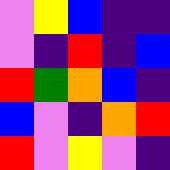[["violet", "yellow", "blue", "indigo", "indigo"], ["violet", "indigo", "red", "indigo", "blue"], ["red", "green", "orange", "blue", "indigo"], ["blue", "violet", "indigo", "orange", "red"], ["red", "violet", "yellow", "violet", "indigo"]]